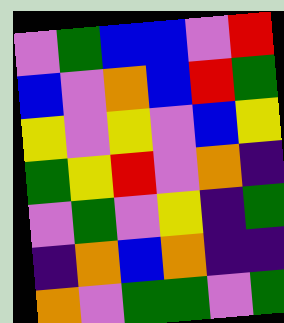[["violet", "green", "blue", "blue", "violet", "red"], ["blue", "violet", "orange", "blue", "red", "green"], ["yellow", "violet", "yellow", "violet", "blue", "yellow"], ["green", "yellow", "red", "violet", "orange", "indigo"], ["violet", "green", "violet", "yellow", "indigo", "green"], ["indigo", "orange", "blue", "orange", "indigo", "indigo"], ["orange", "violet", "green", "green", "violet", "green"]]